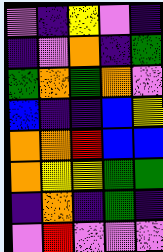[["violet", "indigo", "yellow", "violet", "indigo"], ["indigo", "violet", "orange", "indigo", "green"], ["green", "orange", "green", "orange", "violet"], ["blue", "indigo", "indigo", "blue", "yellow"], ["orange", "orange", "red", "blue", "blue"], ["orange", "yellow", "yellow", "green", "green"], ["indigo", "orange", "indigo", "green", "indigo"], ["violet", "red", "violet", "violet", "violet"]]